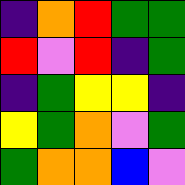[["indigo", "orange", "red", "green", "green"], ["red", "violet", "red", "indigo", "green"], ["indigo", "green", "yellow", "yellow", "indigo"], ["yellow", "green", "orange", "violet", "green"], ["green", "orange", "orange", "blue", "violet"]]